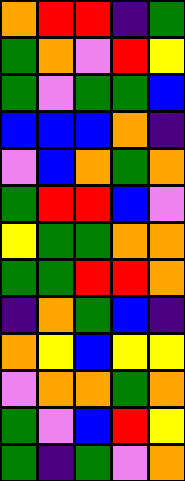[["orange", "red", "red", "indigo", "green"], ["green", "orange", "violet", "red", "yellow"], ["green", "violet", "green", "green", "blue"], ["blue", "blue", "blue", "orange", "indigo"], ["violet", "blue", "orange", "green", "orange"], ["green", "red", "red", "blue", "violet"], ["yellow", "green", "green", "orange", "orange"], ["green", "green", "red", "red", "orange"], ["indigo", "orange", "green", "blue", "indigo"], ["orange", "yellow", "blue", "yellow", "yellow"], ["violet", "orange", "orange", "green", "orange"], ["green", "violet", "blue", "red", "yellow"], ["green", "indigo", "green", "violet", "orange"]]